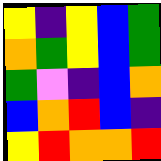[["yellow", "indigo", "yellow", "blue", "green"], ["orange", "green", "yellow", "blue", "green"], ["green", "violet", "indigo", "blue", "orange"], ["blue", "orange", "red", "blue", "indigo"], ["yellow", "red", "orange", "orange", "red"]]